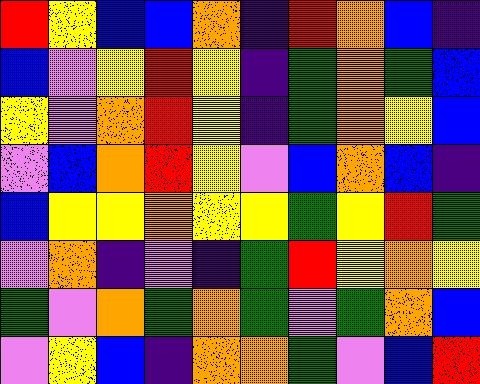[["red", "yellow", "blue", "blue", "orange", "indigo", "red", "orange", "blue", "indigo"], ["blue", "violet", "yellow", "red", "yellow", "indigo", "green", "orange", "green", "blue"], ["yellow", "violet", "orange", "red", "yellow", "indigo", "green", "orange", "yellow", "blue"], ["violet", "blue", "orange", "red", "yellow", "violet", "blue", "orange", "blue", "indigo"], ["blue", "yellow", "yellow", "orange", "yellow", "yellow", "green", "yellow", "red", "green"], ["violet", "orange", "indigo", "violet", "indigo", "green", "red", "yellow", "orange", "yellow"], ["green", "violet", "orange", "green", "orange", "green", "violet", "green", "orange", "blue"], ["violet", "yellow", "blue", "indigo", "orange", "orange", "green", "violet", "blue", "red"]]